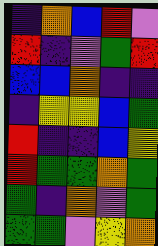[["indigo", "orange", "blue", "red", "violet"], ["red", "indigo", "violet", "green", "red"], ["blue", "blue", "orange", "indigo", "indigo"], ["indigo", "yellow", "yellow", "blue", "green"], ["red", "indigo", "indigo", "blue", "yellow"], ["red", "green", "green", "orange", "green"], ["green", "indigo", "orange", "violet", "green"], ["green", "green", "violet", "yellow", "orange"]]